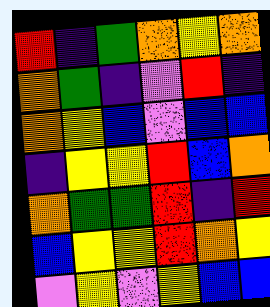[["red", "indigo", "green", "orange", "yellow", "orange"], ["orange", "green", "indigo", "violet", "red", "indigo"], ["orange", "yellow", "blue", "violet", "blue", "blue"], ["indigo", "yellow", "yellow", "red", "blue", "orange"], ["orange", "green", "green", "red", "indigo", "red"], ["blue", "yellow", "yellow", "red", "orange", "yellow"], ["violet", "yellow", "violet", "yellow", "blue", "blue"]]